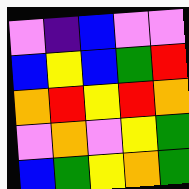[["violet", "indigo", "blue", "violet", "violet"], ["blue", "yellow", "blue", "green", "red"], ["orange", "red", "yellow", "red", "orange"], ["violet", "orange", "violet", "yellow", "green"], ["blue", "green", "yellow", "orange", "green"]]